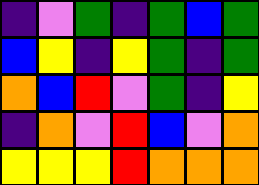[["indigo", "violet", "green", "indigo", "green", "blue", "green"], ["blue", "yellow", "indigo", "yellow", "green", "indigo", "green"], ["orange", "blue", "red", "violet", "green", "indigo", "yellow"], ["indigo", "orange", "violet", "red", "blue", "violet", "orange"], ["yellow", "yellow", "yellow", "red", "orange", "orange", "orange"]]